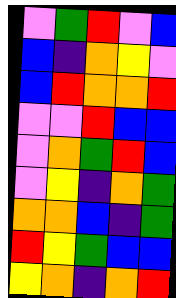[["violet", "green", "red", "violet", "blue"], ["blue", "indigo", "orange", "yellow", "violet"], ["blue", "red", "orange", "orange", "red"], ["violet", "violet", "red", "blue", "blue"], ["violet", "orange", "green", "red", "blue"], ["violet", "yellow", "indigo", "orange", "green"], ["orange", "orange", "blue", "indigo", "green"], ["red", "yellow", "green", "blue", "blue"], ["yellow", "orange", "indigo", "orange", "red"]]